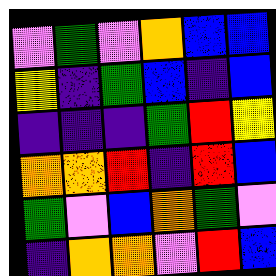[["violet", "green", "violet", "orange", "blue", "blue"], ["yellow", "indigo", "green", "blue", "indigo", "blue"], ["indigo", "indigo", "indigo", "green", "red", "yellow"], ["orange", "orange", "red", "indigo", "red", "blue"], ["green", "violet", "blue", "orange", "green", "violet"], ["indigo", "orange", "orange", "violet", "red", "blue"]]